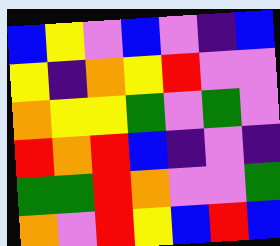[["blue", "yellow", "violet", "blue", "violet", "indigo", "blue"], ["yellow", "indigo", "orange", "yellow", "red", "violet", "violet"], ["orange", "yellow", "yellow", "green", "violet", "green", "violet"], ["red", "orange", "red", "blue", "indigo", "violet", "indigo"], ["green", "green", "red", "orange", "violet", "violet", "green"], ["orange", "violet", "red", "yellow", "blue", "red", "blue"]]